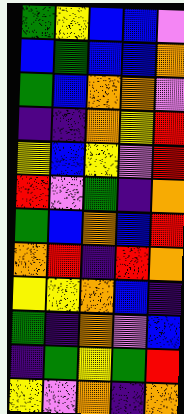[["green", "yellow", "blue", "blue", "violet"], ["blue", "green", "blue", "blue", "orange"], ["green", "blue", "orange", "orange", "violet"], ["indigo", "indigo", "orange", "yellow", "red"], ["yellow", "blue", "yellow", "violet", "red"], ["red", "violet", "green", "indigo", "orange"], ["green", "blue", "orange", "blue", "red"], ["orange", "red", "indigo", "red", "orange"], ["yellow", "yellow", "orange", "blue", "indigo"], ["green", "indigo", "orange", "violet", "blue"], ["indigo", "green", "yellow", "green", "red"], ["yellow", "violet", "orange", "indigo", "orange"]]